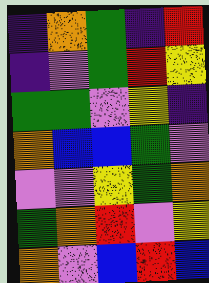[["indigo", "orange", "green", "indigo", "red"], ["indigo", "violet", "green", "red", "yellow"], ["green", "green", "violet", "yellow", "indigo"], ["orange", "blue", "blue", "green", "violet"], ["violet", "violet", "yellow", "green", "orange"], ["green", "orange", "red", "violet", "yellow"], ["orange", "violet", "blue", "red", "blue"]]